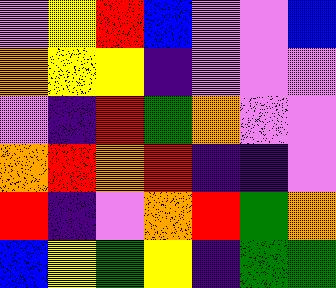[["violet", "yellow", "red", "blue", "violet", "violet", "blue"], ["orange", "yellow", "yellow", "indigo", "violet", "violet", "violet"], ["violet", "indigo", "red", "green", "orange", "violet", "violet"], ["orange", "red", "orange", "red", "indigo", "indigo", "violet"], ["red", "indigo", "violet", "orange", "red", "green", "orange"], ["blue", "yellow", "green", "yellow", "indigo", "green", "green"]]